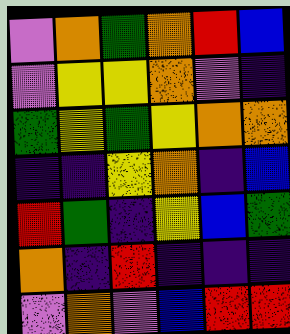[["violet", "orange", "green", "orange", "red", "blue"], ["violet", "yellow", "yellow", "orange", "violet", "indigo"], ["green", "yellow", "green", "yellow", "orange", "orange"], ["indigo", "indigo", "yellow", "orange", "indigo", "blue"], ["red", "green", "indigo", "yellow", "blue", "green"], ["orange", "indigo", "red", "indigo", "indigo", "indigo"], ["violet", "orange", "violet", "blue", "red", "red"]]